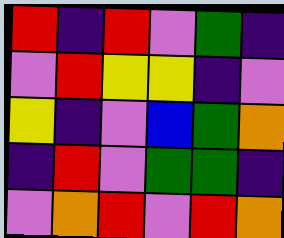[["red", "indigo", "red", "violet", "green", "indigo"], ["violet", "red", "yellow", "yellow", "indigo", "violet"], ["yellow", "indigo", "violet", "blue", "green", "orange"], ["indigo", "red", "violet", "green", "green", "indigo"], ["violet", "orange", "red", "violet", "red", "orange"]]